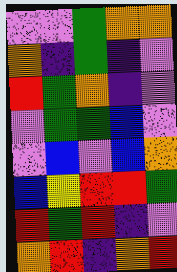[["violet", "violet", "green", "orange", "orange"], ["orange", "indigo", "green", "indigo", "violet"], ["red", "green", "orange", "indigo", "violet"], ["violet", "green", "green", "blue", "violet"], ["violet", "blue", "violet", "blue", "orange"], ["blue", "yellow", "red", "red", "green"], ["red", "green", "red", "indigo", "violet"], ["orange", "red", "indigo", "orange", "red"]]